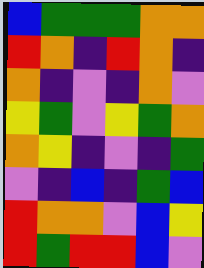[["blue", "green", "green", "green", "orange", "orange"], ["red", "orange", "indigo", "red", "orange", "indigo"], ["orange", "indigo", "violet", "indigo", "orange", "violet"], ["yellow", "green", "violet", "yellow", "green", "orange"], ["orange", "yellow", "indigo", "violet", "indigo", "green"], ["violet", "indigo", "blue", "indigo", "green", "blue"], ["red", "orange", "orange", "violet", "blue", "yellow"], ["red", "green", "red", "red", "blue", "violet"]]